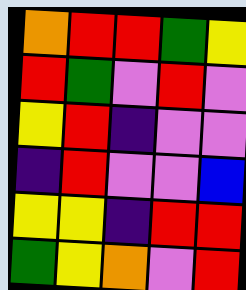[["orange", "red", "red", "green", "yellow"], ["red", "green", "violet", "red", "violet"], ["yellow", "red", "indigo", "violet", "violet"], ["indigo", "red", "violet", "violet", "blue"], ["yellow", "yellow", "indigo", "red", "red"], ["green", "yellow", "orange", "violet", "red"]]